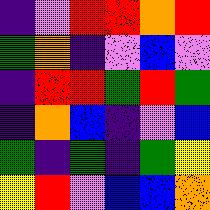[["indigo", "violet", "red", "red", "orange", "red"], ["green", "orange", "indigo", "violet", "blue", "violet"], ["indigo", "red", "red", "green", "red", "green"], ["indigo", "orange", "blue", "indigo", "violet", "blue"], ["green", "indigo", "green", "indigo", "green", "yellow"], ["yellow", "red", "violet", "blue", "blue", "orange"]]